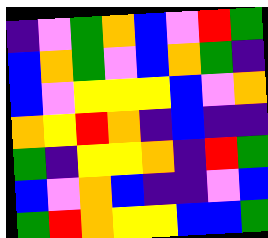[["indigo", "violet", "green", "orange", "blue", "violet", "red", "green"], ["blue", "orange", "green", "violet", "blue", "orange", "green", "indigo"], ["blue", "violet", "yellow", "yellow", "yellow", "blue", "violet", "orange"], ["orange", "yellow", "red", "orange", "indigo", "blue", "indigo", "indigo"], ["green", "indigo", "yellow", "yellow", "orange", "indigo", "red", "green"], ["blue", "violet", "orange", "blue", "indigo", "indigo", "violet", "blue"], ["green", "red", "orange", "yellow", "yellow", "blue", "blue", "green"]]